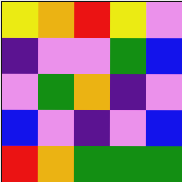[["yellow", "orange", "red", "yellow", "violet"], ["indigo", "violet", "violet", "green", "blue"], ["violet", "green", "orange", "indigo", "violet"], ["blue", "violet", "indigo", "violet", "blue"], ["red", "orange", "green", "green", "green"]]